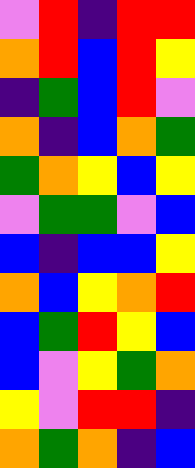[["violet", "red", "indigo", "red", "red"], ["orange", "red", "blue", "red", "yellow"], ["indigo", "green", "blue", "red", "violet"], ["orange", "indigo", "blue", "orange", "green"], ["green", "orange", "yellow", "blue", "yellow"], ["violet", "green", "green", "violet", "blue"], ["blue", "indigo", "blue", "blue", "yellow"], ["orange", "blue", "yellow", "orange", "red"], ["blue", "green", "red", "yellow", "blue"], ["blue", "violet", "yellow", "green", "orange"], ["yellow", "violet", "red", "red", "indigo"], ["orange", "green", "orange", "indigo", "blue"]]